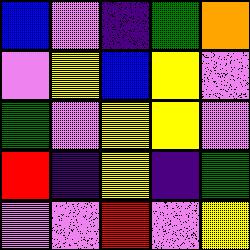[["blue", "violet", "indigo", "green", "orange"], ["violet", "yellow", "blue", "yellow", "violet"], ["green", "violet", "yellow", "yellow", "violet"], ["red", "indigo", "yellow", "indigo", "green"], ["violet", "violet", "red", "violet", "yellow"]]